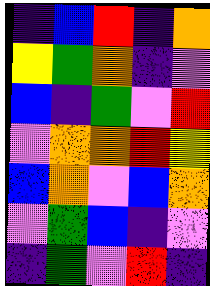[["indigo", "blue", "red", "indigo", "orange"], ["yellow", "green", "orange", "indigo", "violet"], ["blue", "indigo", "green", "violet", "red"], ["violet", "orange", "orange", "red", "yellow"], ["blue", "orange", "violet", "blue", "orange"], ["violet", "green", "blue", "indigo", "violet"], ["indigo", "green", "violet", "red", "indigo"]]